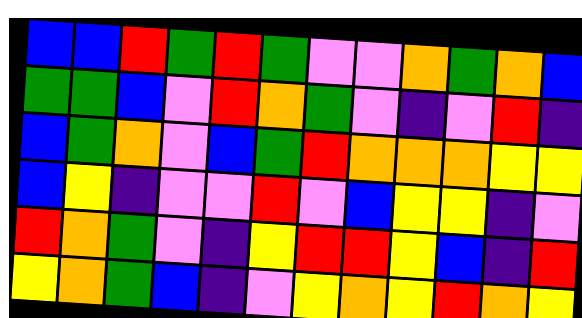[["blue", "blue", "red", "green", "red", "green", "violet", "violet", "orange", "green", "orange", "blue"], ["green", "green", "blue", "violet", "red", "orange", "green", "violet", "indigo", "violet", "red", "indigo"], ["blue", "green", "orange", "violet", "blue", "green", "red", "orange", "orange", "orange", "yellow", "yellow"], ["blue", "yellow", "indigo", "violet", "violet", "red", "violet", "blue", "yellow", "yellow", "indigo", "violet"], ["red", "orange", "green", "violet", "indigo", "yellow", "red", "red", "yellow", "blue", "indigo", "red"], ["yellow", "orange", "green", "blue", "indigo", "violet", "yellow", "orange", "yellow", "red", "orange", "yellow"]]